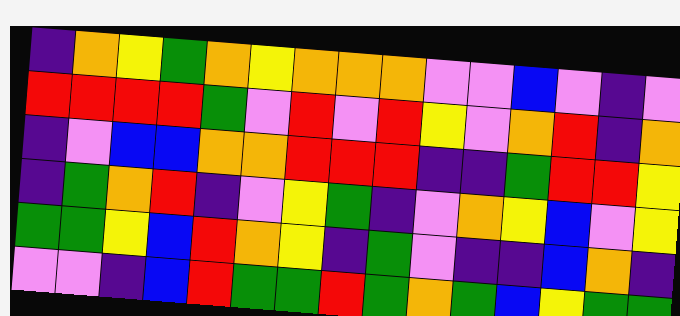[["indigo", "orange", "yellow", "green", "orange", "yellow", "orange", "orange", "orange", "violet", "violet", "blue", "violet", "indigo", "violet"], ["red", "red", "red", "red", "green", "violet", "red", "violet", "red", "yellow", "violet", "orange", "red", "indigo", "orange"], ["indigo", "violet", "blue", "blue", "orange", "orange", "red", "red", "red", "indigo", "indigo", "green", "red", "red", "yellow"], ["indigo", "green", "orange", "red", "indigo", "violet", "yellow", "green", "indigo", "violet", "orange", "yellow", "blue", "violet", "yellow"], ["green", "green", "yellow", "blue", "red", "orange", "yellow", "indigo", "green", "violet", "indigo", "indigo", "blue", "orange", "indigo"], ["violet", "violet", "indigo", "blue", "red", "green", "green", "red", "green", "orange", "green", "blue", "yellow", "green", "green"]]